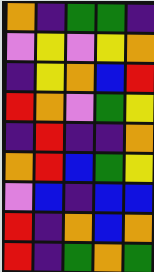[["orange", "indigo", "green", "green", "indigo"], ["violet", "yellow", "violet", "yellow", "orange"], ["indigo", "yellow", "orange", "blue", "red"], ["red", "orange", "violet", "green", "yellow"], ["indigo", "red", "indigo", "indigo", "orange"], ["orange", "red", "blue", "green", "yellow"], ["violet", "blue", "indigo", "blue", "blue"], ["red", "indigo", "orange", "blue", "orange"], ["red", "indigo", "green", "orange", "green"]]